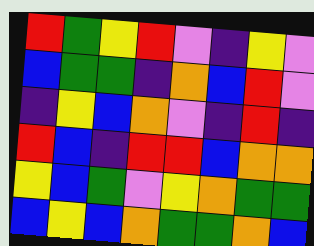[["red", "green", "yellow", "red", "violet", "indigo", "yellow", "violet"], ["blue", "green", "green", "indigo", "orange", "blue", "red", "violet"], ["indigo", "yellow", "blue", "orange", "violet", "indigo", "red", "indigo"], ["red", "blue", "indigo", "red", "red", "blue", "orange", "orange"], ["yellow", "blue", "green", "violet", "yellow", "orange", "green", "green"], ["blue", "yellow", "blue", "orange", "green", "green", "orange", "blue"]]